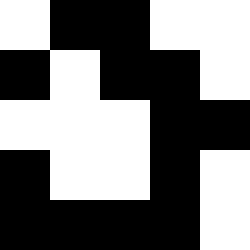[["white", "black", "black", "white", "white"], ["black", "white", "black", "black", "white"], ["white", "white", "white", "black", "black"], ["black", "white", "white", "black", "white"], ["black", "black", "black", "black", "white"]]